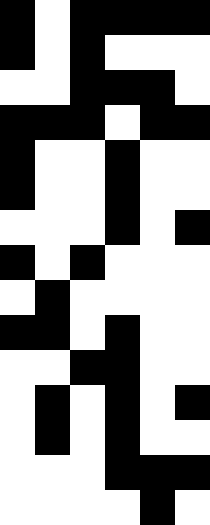[["black", "white", "black", "black", "black", "black"], ["black", "white", "black", "white", "white", "white"], ["white", "white", "black", "black", "black", "white"], ["black", "black", "black", "white", "black", "black"], ["black", "white", "white", "black", "white", "white"], ["black", "white", "white", "black", "white", "white"], ["white", "white", "white", "black", "white", "black"], ["black", "white", "black", "white", "white", "white"], ["white", "black", "white", "white", "white", "white"], ["black", "black", "white", "black", "white", "white"], ["white", "white", "black", "black", "white", "white"], ["white", "black", "white", "black", "white", "black"], ["white", "black", "white", "black", "white", "white"], ["white", "white", "white", "black", "black", "black"], ["white", "white", "white", "white", "black", "white"]]